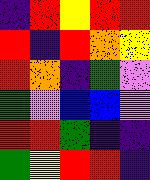[["indigo", "red", "yellow", "red", "red"], ["red", "indigo", "red", "orange", "yellow"], ["red", "orange", "indigo", "green", "violet"], ["green", "violet", "blue", "blue", "violet"], ["red", "red", "green", "indigo", "indigo"], ["green", "yellow", "red", "red", "indigo"]]